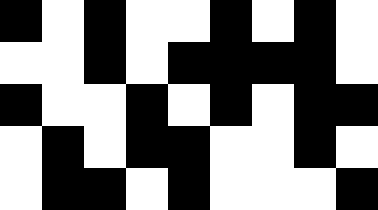[["black", "white", "black", "white", "white", "black", "white", "black", "white"], ["white", "white", "black", "white", "black", "black", "black", "black", "white"], ["black", "white", "white", "black", "white", "black", "white", "black", "black"], ["white", "black", "white", "black", "black", "white", "white", "black", "white"], ["white", "black", "black", "white", "black", "white", "white", "white", "black"]]